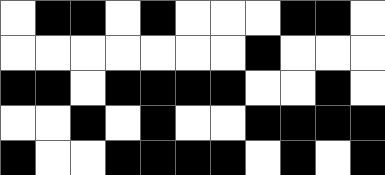[["white", "black", "black", "white", "black", "white", "white", "white", "black", "black", "white"], ["white", "white", "white", "white", "white", "white", "white", "black", "white", "white", "white"], ["black", "black", "white", "black", "black", "black", "black", "white", "white", "black", "white"], ["white", "white", "black", "white", "black", "white", "white", "black", "black", "black", "black"], ["black", "white", "white", "black", "black", "black", "black", "white", "black", "white", "black"]]